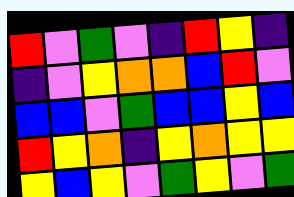[["red", "violet", "green", "violet", "indigo", "red", "yellow", "indigo"], ["indigo", "violet", "yellow", "orange", "orange", "blue", "red", "violet"], ["blue", "blue", "violet", "green", "blue", "blue", "yellow", "blue"], ["red", "yellow", "orange", "indigo", "yellow", "orange", "yellow", "yellow"], ["yellow", "blue", "yellow", "violet", "green", "yellow", "violet", "green"]]